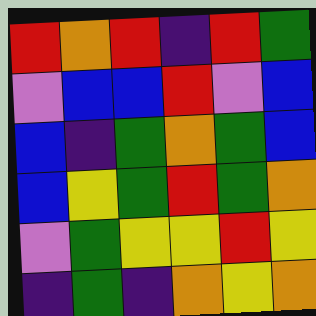[["red", "orange", "red", "indigo", "red", "green"], ["violet", "blue", "blue", "red", "violet", "blue"], ["blue", "indigo", "green", "orange", "green", "blue"], ["blue", "yellow", "green", "red", "green", "orange"], ["violet", "green", "yellow", "yellow", "red", "yellow"], ["indigo", "green", "indigo", "orange", "yellow", "orange"]]